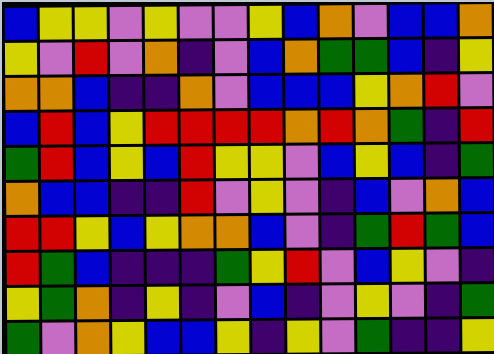[["blue", "yellow", "yellow", "violet", "yellow", "violet", "violet", "yellow", "blue", "orange", "violet", "blue", "blue", "orange"], ["yellow", "violet", "red", "violet", "orange", "indigo", "violet", "blue", "orange", "green", "green", "blue", "indigo", "yellow"], ["orange", "orange", "blue", "indigo", "indigo", "orange", "violet", "blue", "blue", "blue", "yellow", "orange", "red", "violet"], ["blue", "red", "blue", "yellow", "red", "red", "red", "red", "orange", "red", "orange", "green", "indigo", "red"], ["green", "red", "blue", "yellow", "blue", "red", "yellow", "yellow", "violet", "blue", "yellow", "blue", "indigo", "green"], ["orange", "blue", "blue", "indigo", "indigo", "red", "violet", "yellow", "violet", "indigo", "blue", "violet", "orange", "blue"], ["red", "red", "yellow", "blue", "yellow", "orange", "orange", "blue", "violet", "indigo", "green", "red", "green", "blue"], ["red", "green", "blue", "indigo", "indigo", "indigo", "green", "yellow", "red", "violet", "blue", "yellow", "violet", "indigo"], ["yellow", "green", "orange", "indigo", "yellow", "indigo", "violet", "blue", "indigo", "violet", "yellow", "violet", "indigo", "green"], ["green", "violet", "orange", "yellow", "blue", "blue", "yellow", "indigo", "yellow", "violet", "green", "indigo", "indigo", "yellow"]]